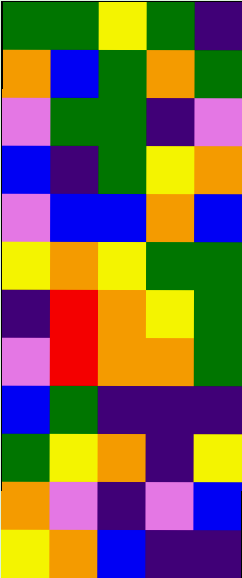[["green", "green", "yellow", "green", "indigo"], ["orange", "blue", "green", "orange", "green"], ["violet", "green", "green", "indigo", "violet"], ["blue", "indigo", "green", "yellow", "orange"], ["violet", "blue", "blue", "orange", "blue"], ["yellow", "orange", "yellow", "green", "green"], ["indigo", "red", "orange", "yellow", "green"], ["violet", "red", "orange", "orange", "green"], ["blue", "green", "indigo", "indigo", "indigo"], ["green", "yellow", "orange", "indigo", "yellow"], ["orange", "violet", "indigo", "violet", "blue"], ["yellow", "orange", "blue", "indigo", "indigo"]]